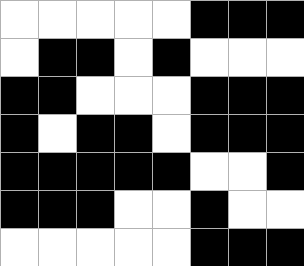[["white", "white", "white", "white", "white", "black", "black", "black"], ["white", "black", "black", "white", "black", "white", "white", "white"], ["black", "black", "white", "white", "white", "black", "black", "black"], ["black", "white", "black", "black", "white", "black", "black", "black"], ["black", "black", "black", "black", "black", "white", "white", "black"], ["black", "black", "black", "white", "white", "black", "white", "white"], ["white", "white", "white", "white", "white", "black", "black", "black"]]